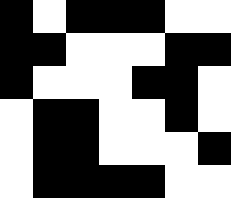[["black", "white", "black", "black", "black", "white", "white"], ["black", "black", "white", "white", "white", "black", "black"], ["black", "white", "white", "white", "black", "black", "white"], ["white", "black", "black", "white", "white", "black", "white"], ["white", "black", "black", "white", "white", "white", "black"], ["white", "black", "black", "black", "black", "white", "white"]]